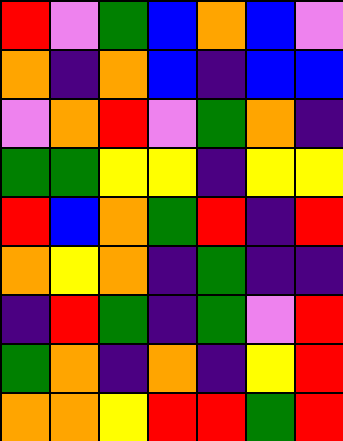[["red", "violet", "green", "blue", "orange", "blue", "violet"], ["orange", "indigo", "orange", "blue", "indigo", "blue", "blue"], ["violet", "orange", "red", "violet", "green", "orange", "indigo"], ["green", "green", "yellow", "yellow", "indigo", "yellow", "yellow"], ["red", "blue", "orange", "green", "red", "indigo", "red"], ["orange", "yellow", "orange", "indigo", "green", "indigo", "indigo"], ["indigo", "red", "green", "indigo", "green", "violet", "red"], ["green", "orange", "indigo", "orange", "indigo", "yellow", "red"], ["orange", "orange", "yellow", "red", "red", "green", "red"]]